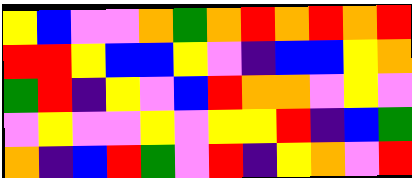[["yellow", "blue", "violet", "violet", "orange", "green", "orange", "red", "orange", "red", "orange", "red"], ["red", "red", "yellow", "blue", "blue", "yellow", "violet", "indigo", "blue", "blue", "yellow", "orange"], ["green", "red", "indigo", "yellow", "violet", "blue", "red", "orange", "orange", "violet", "yellow", "violet"], ["violet", "yellow", "violet", "violet", "yellow", "violet", "yellow", "yellow", "red", "indigo", "blue", "green"], ["orange", "indigo", "blue", "red", "green", "violet", "red", "indigo", "yellow", "orange", "violet", "red"]]